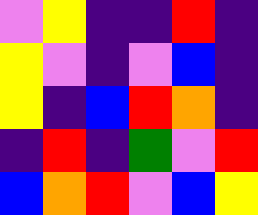[["violet", "yellow", "indigo", "indigo", "red", "indigo"], ["yellow", "violet", "indigo", "violet", "blue", "indigo"], ["yellow", "indigo", "blue", "red", "orange", "indigo"], ["indigo", "red", "indigo", "green", "violet", "red"], ["blue", "orange", "red", "violet", "blue", "yellow"]]